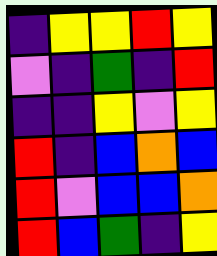[["indigo", "yellow", "yellow", "red", "yellow"], ["violet", "indigo", "green", "indigo", "red"], ["indigo", "indigo", "yellow", "violet", "yellow"], ["red", "indigo", "blue", "orange", "blue"], ["red", "violet", "blue", "blue", "orange"], ["red", "blue", "green", "indigo", "yellow"]]